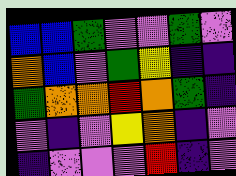[["blue", "blue", "green", "violet", "violet", "green", "violet"], ["orange", "blue", "violet", "green", "yellow", "indigo", "indigo"], ["green", "orange", "orange", "red", "orange", "green", "indigo"], ["violet", "indigo", "violet", "yellow", "orange", "indigo", "violet"], ["indigo", "violet", "violet", "violet", "red", "indigo", "violet"]]